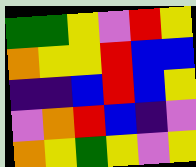[["green", "green", "yellow", "violet", "red", "yellow"], ["orange", "yellow", "yellow", "red", "blue", "blue"], ["indigo", "indigo", "blue", "red", "blue", "yellow"], ["violet", "orange", "red", "blue", "indigo", "violet"], ["orange", "yellow", "green", "yellow", "violet", "yellow"]]